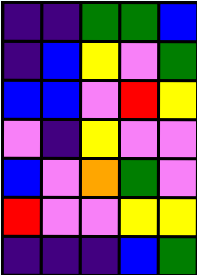[["indigo", "indigo", "green", "green", "blue"], ["indigo", "blue", "yellow", "violet", "green"], ["blue", "blue", "violet", "red", "yellow"], ["violet", "indigo", "yellow", "violet", "violet"], ["blue", "violet", "orange", "green", "violet"], ["red", "violet", "violet", "yellow", "yellow"], ["indigo", "indigo", "indigo", "blue", "green"]]